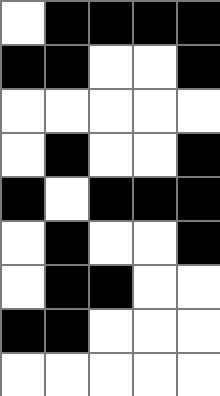[["white", "black", "black", "black", "black"], ["black", "black", "white", "white", "black"], ["white", "white", "white", "white", "white"], ["white", "black", "white", "white", "black"], ["black", "white", "black", "black", "black"], ["white", "black", "white", "white", "black"], ["white", "black", "black", "white", "white"], ["black", "black", "white", "white", "white"], ["white", "white", "white", "white", "white"]]